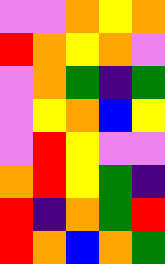[["violet", "violet", "orange", "yellow", "orange"], ["red", "orange", "yellow", "orange", "violet"], ["violet", "orange", "green", "indigo", "green"], ["violet", "yellow", "orange", "blue", "yellow"], ["violet", "red", "yellow", "violet", "violet"], ["orange", "red", "yellow", "green", "indigo"], ["red", "indigo", "orange", "green", "red"], ["red", "orange", "blue", "orange", "green"]]